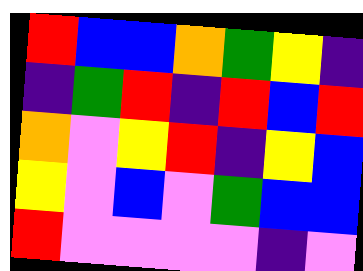[["red", "blue", "blue", "orange", "green", "yellow", "indigo"], ["indigo", "green", "red", "indigo", "red", "blue", "red"], ["orange", "violet", "yellow", "red", "indigo", "yellow", "blue"], ["yellow", "violet", "blue", "violet", "green", "blue", "blue"], ["red", "violet", "violet", "violet", "violet", "indigo", "violet"]]